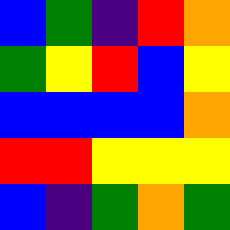[["blue", "green", "indigo", "red", "orange"], ["green", "yellow", "red", "blue", "yellow"], ["blue", "blue", "blue", "blue", "orange"], ["red", "red", "yellow", "yellow", "yellow"], ["blue", "indigo", "green", "orange", "green"]]